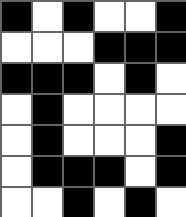[["black", "white", "black", "white", "white", "black"], ["white", "white", "white", "black", "black", "black"], ["black", "black", "black", "white", "black", "white"], ["white", "black", "white", "white", "white", "white"], ["white", "black", "white", "white", "white", "black"], ["white", "black", "black", "black", "white", "black"], ["white", "white", "black", "white", "black", "white"]]